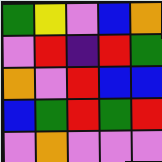[["green", "yellow", "violet", "blue", "orange"], ["violet", "red", "indigo", "red", "green"], ["orange", "violet", "red", "blue", "blue"], ["blue", "green", "red", "green", "red"], ["violet", "orange", "violet", "violet", "violet"]]